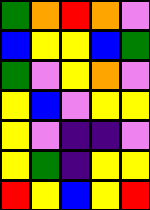[["green", "orange", "red", "orange", "violet"], ["blue", "yellow", "yellow", "blue", "green"], ["green", "violet", "yellow", "orange", "violet"], ["yellow", "blue", "violet", "yellow", "yellow"], ["yellow", "violet", "indigo", "indigo", "violet"], ["yellow", "green", "indigo", "yellow", "yellow"], ["red", "yellow", "blue", "yellow", "red"]]